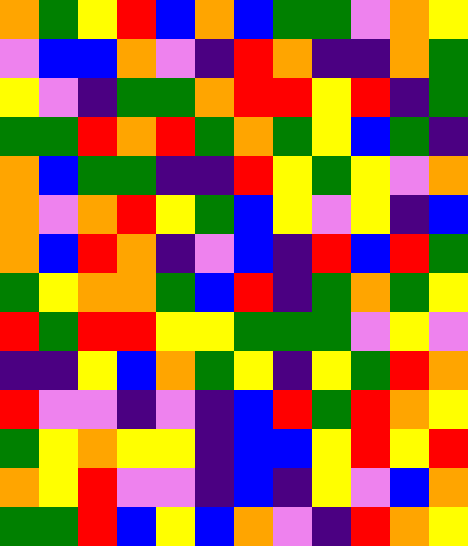[["orange", "green", "yellow", "red", "blue", "orange", "blue", "green", "green", "violet", "orange", "yellow"], ["violet", "blue", "blue", "orange", "violet", "indigo", "red", "orange", "indigo", "indigo", "orange", "green"], ["yellow", "violet", "indigo", "green", "green", "orange", "red", "red", "yellow", "red", "indigo", "green"], ["green", "green", "red", "orange", "red", "green", "orange", "green", "yellow", "blue", "green", "indigo"], ["orange", "blue", "green", "green", "indigo", "indigo", "red", "yellow", "green", "yellow", "violet", "orange"], ["orange", "violet", "orange", "red", "yellow", "green", "blue", "yellow", "violet", "yellow", "indigo", "blue"], ["orange", "blue", "red", "orange", "indigo", "violet", "blue", "indigo", "red", "blue", "red", "green"], ["green", "yellow", "orange", "orange", "green", "blue", "red", "indigo", "green", "orange", "green", "yellow"], ["red", "green", "red", "red", "yellow", "yellow", "green", "green", "green", "violet", "yellow", "violet"], ["indigo", "indigo", "yellow", "blue", "orange", "green", "yellow", "indigo", "yellow", "green", "red", "orange"], ["red", "violet", "violet", "indigo", "violet", "indigo", "blue", "red", "green", "red", "orange", "yellow"], ["green", "yellow", "orange", "yellow", "yellow", "indigo", "blue", "blue", "yellow", "red", "yellow", "red"], ["orange", "yellow", "red", "violet", "violet", "indigo", "blue", "indigo", "yellow", "violet", "blue", "orange"], ["green", "green", "red", "blue", "yellow", "blue", "orange", "violet", "indigo", "red", "orange", "yellow"]]